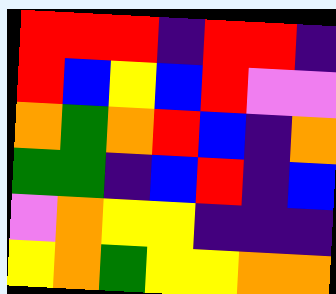[["red", "red", "red", "indigo", "red", "red", "indigo"], ["red", "blue", "yellow", "blue", "red", "violet", "violet"], ["orange", "green", "orange", "red", "blue", "indigo", "orange"], ["green", "green", "indigo", "blue", "red", "indigo", "blue"], ["violet", "orange", "yellow", "yellow", "indigo", "indigo", "indigo"], ["yellow", "orange", "green", "yellow", "yellow", "orange", "orange"]]